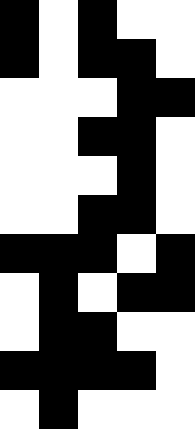[["black", "white", "black", "white", "white"], ["black", "white", "black", "black", "white"], ["white", "white", "white", "black", "black"], ["white", "white", "black", "black", "white"], ["white", "white", "white", "black", "white"], ["white", "white", "black", "black", "white"], ["black", "black", "black", "white", "black"], ["white", "black", "white", "black", "black"], ["white", "black", "black", "white", "white"], ["black", "black", "black", "black", "white"], ["white", "black", "white", "white", "white"]]